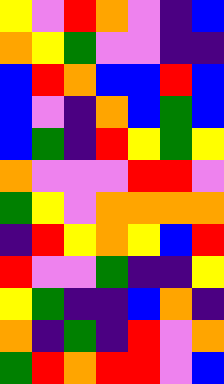[["yellow", "violet", "red", "orange", "violet", "indigo", "blue"], ["orange", "yellow", "green", "violet", "violet", "indigo", "indigo"], ["blue", "red", "orange", "blue", "blue", "red", "blue"], ["blue", "violet", "indigo", "orange", "blue", "green", "blue"], ["blue", "green", "indigo", "red", "yellow", "green", "yellow"], ["orange", "violet", "violet", "violet", "red", "red", "violet"], ["green", "yellow", "violet", "orange", "orange", "orange", "orange"], ["indigo", "red", "yellow", "orange", "yellow", "blue", "red"], ["red", "violet", "violet", "green", "indigo", "indigo", "yellow"], ["yellow", "green", "indigo", "indigo", "blue", "orange", "indigo"], ["orange", "indigo", "green", "indigo", "red", "violet", "orange"], ["green", "red", "orange", "red", "red", "violet", "blue"]]